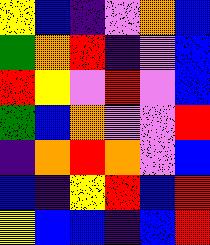[["yellow", "blue", "indigo", "violet", "orange", "blue"], ["green", "orange", "red", "indigo", "violet", "blue"], ["red", "yellow", "violet", "red", "violet", "blue"], ["green", "blue", "orange", "violet", "violet", "red"], ["indigo", "orange", "red", "orange", "violet", "blue"], ["blue", "indigo", "yellow", "red", "blue", "red"], ["yellow", "blue", "blue", "indigo", "blue", "red"]]